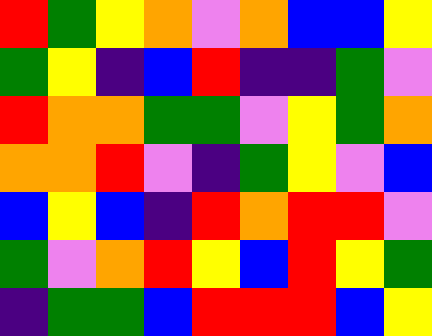[["red", "green", "yellow", "orange", "violet", "orange", "blue", "blue", "yellow"], ["green", "yellow", "indigo", "blue", "red", "indigo", "indigo", "green", "violet"], ["red", "orange", "orange", "green", "green", "violet", "yellow", "green", "orange"], ["orange", "orange", "red", "violet", "indigo", "green", "yellow", "violet", "blue"], ["blue", "yellow", "blue", "indigo", "red", "orange", "red", "red", "violet"], ["green", "violet", "orange", "red", "yellow", "blue", "red", "yellow", "green"], ["indigo", "green", "green", "blue", "red", "red", "red", "blue", "yellow"]]